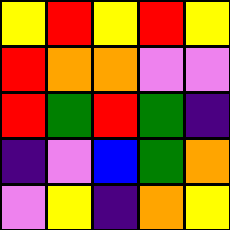[["yellow", "red", "yellow", "red", "yellow"], ["red", "orange", "orange", "violet", "violet"], ["red", "green", "red", "green", "indigo"], ["indigo", "violet", "blue", "green", "orange"], ["violet", "yellow", "indigo", "orange", "yellow"]]